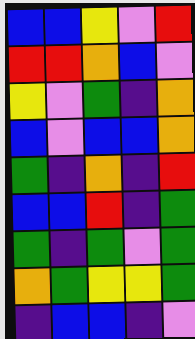[["blue", "blue", "yellow", "violet", "red"], ["red", "red", "orange", "blue", "violet"], ["yellow", "violet", "green", "indigo", "orange"], ["blue", "violet", "blue", "blue", "orange"], ["green", "indigo", "orange", "indigo", "red"], ["blue", "blue", "red", "indigo", "green"], ["green", "indigo", "green", "violet", "green"], ["orange", "green", "yellow", "yellow", "green"], ["indigo", "blue", "blue", "indigo", "violet"]]